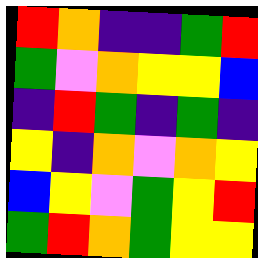[["red", "orange", "indigo", "indigo", "green", "red"], ["green", "violet", "orange", "yellow", "yellow", "blue"], ["indigo", "red", "green", "indigo", "green", "indigo"], ["yellow", "indigo", "orange", "violet", "orange", "yellow"], ["blue", "yellow", "violet", "green", "yellow", "red"], ["green", "red", "orange", "green", "yellow", "yellow"]]